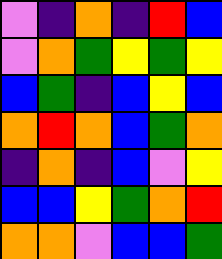[["violet", "indigo", "orange", "indigo", "red", "blue"], ["violet", "orange", "green", "yellow", "green", "yellow"], ["blue", "green", "indigo", "blue", "yellow", "blue"], ["orange", "red", "orange", "blue", "green", "orange"], ["indigo", "orange", "indigo", "blue", "violet", "yellow"], ["blue", "blue", "yellow", "green", "orange", "red"], ["orange", "orange", "violet", "blue", "blue", "green"]]